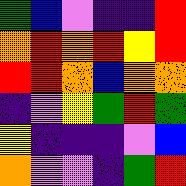[["green", "blue", "violet", "indigo", "indigo", "red"], ["orange", "red", "orange", "red", "yellow", "red"], ["red", "red", "orange", "blue", "orange", "orange"], ["indigo", "violet", "yellow", "green", "red", "green"], ["yellow", "indigo", "indigo", "indigo", "violet", "blue"], ["orange", "violet", "violet", "indigo", "green", "red"]]